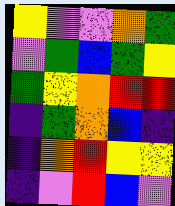[["yellow", "violet", "violet", "orange", "green"], ["violet", "green", "blue", "green", "yellow"], ["green", "yellow", "orange", "red", "red"], ["indigo", "green", "orange", "blue", "indigo"], ["indigo", "orange", "red", "yellow", "yellow"], ["indigo", "violet", "red", "blue", "violet"]]